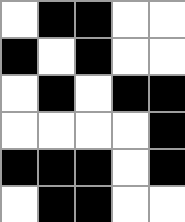[["white", "black", "black", "white", "white"], ["black", "white", "black", "white", "white"], ["white", "black", "white", "black", "black"], ["white", "white", "white", "white", "black"], ["black", "black", "black", "white", "black"], ["white", "black", "black", "white", "white"]]